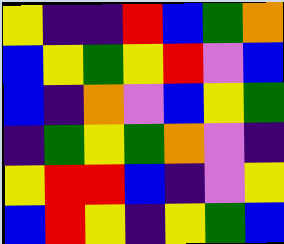[["yellow", "indigo", "indigo", "red", "blue", "green", "orange"], ["blue", "yellow", "green", "yellow", "red", "violet", "blue"], ["blue", "indigo", "orange", "violet", "blue", "yellow", "green"], ["indigo", "green", "yellow", "green", "orange", "violet", "indigo"], ["yellow", "red", "red", "blue", "indigo", "violet", "yellow"], ["blue", "red", "yellow", "indigo", "yellow", "green", "blue"]]